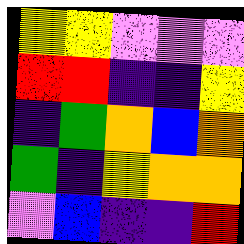[["yellow", "yellow", "violet", "violet", "violet"], ["red", "red", "indigo", "indigo", "yellow"], ["indigo", "green", "orange", "blue", "orange"], ["green", "indigo", "yellow", "orange", "orange"], ["violet", "blue", "indigo", "indigo", "red"]]